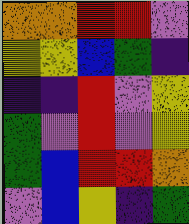[["orange", "orange", "red", "red", "violet"], ["yellow", "yellow", "blue", "green", "indigo"], ["indigo", "indigo", "red", "violet", "yellow"], ["green", "violet", "red", "violet", "yellow"], ["green", "blue", "red", "red", "orange"], ["violet", "blue", "yellow", "indigo", "green"]]